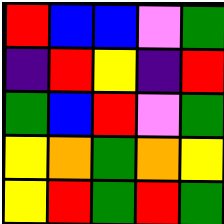[["red", "blue", "blue", "violet", "green"], ["indigo", "red", "yellow", "indigo", "red"], ["green", "blue", "red", "violet", "green"], ["yellow", "orange", "green", "orange", "yellow"], ["yellow", "red", "green", "red", "green"]]